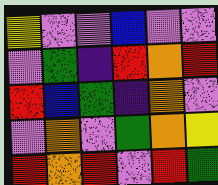[["yellow", "violet", "violet", "blue", "violet", "violet"], ["violet", "green", "indigo", "red", "orange", "red"], ["red", "blue", "green", "indigo", "orange", "violet"], ["violet", "orange", "violet", "green", "orange", "yellow"], ["red", "orange", "red", "violet", "red", "green"]]